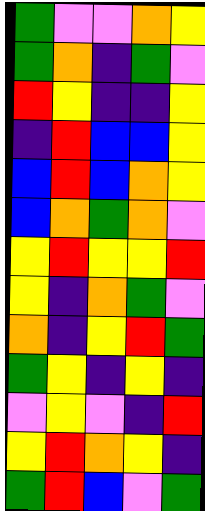[["green", "violet", "violet", "orange", "yellow"], ["green", "orange", "indigo", "green", "violet"], ["red", "yellow", "indigo", "indigo", "yellow"], ["indigo", "red", "blue", "blue", "yellow"], ["blue", "red", "blue", "orange", "yellow"], ["blue", "orange", "green", "orange", "violet"], ["yellow", "red", "yellow", "yellow", "red"], ["yellow", "indigo", "orange", "green", "violet"], ["orange", "indigo", "yellow", "red", "green"], ["green", "yellow", "indigo", "yellow", "indigo"], ["violet", "yellow", "violet", "indigo", "red"], ["yellow", "red", "orange", "yellow", "indigo"], ["green", "red", "blue", "violet", "green"]]